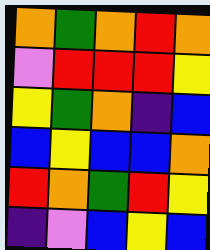[["orange", "green", "orange", "red", "orange"], ["violet", "red", "red", "red", "yellow"], ["yellow", "green", "orange", "indigo", "blue"], ["blue", "yellow", "blue", "blue", "orange"], ["red", "orange", "green", "red", "yellow"], ["indigo", "violet", "blue", "yellow", "blue"]]